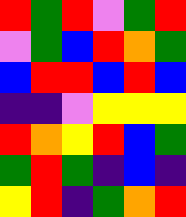[["red", "green", "red", "violet", "green", "red"], ["violet", "green", "blue", "red", "orange", "green"], ["blue", "red", "red", "blue", "red", "blue"], ["indigo", "indigo", "violet", "yellow", "yellow", "yellow"], ["red", "orange", "yellow", "red", "blue", "green"], ["green", "red", "green", "indigo", "blue", "indigo"], ["yellow", "red", "indigo", "green", "orange", "red"]]